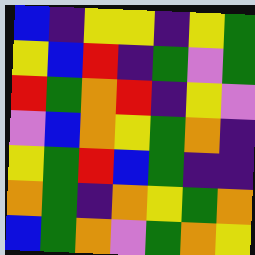[["blue", "indigo", "yellow", "yellow", "indigo", "yellow", "green"], ["yellow", "blue", "red", "indigo", "green", "violet", "green"], ["red", "green", "orange", "red", "indigo", "yellow", "violet"], ["violet", "blue", "orange", "yellow", "green", "orange", "indigo"], ["yellow", "green", "red", "blue", "green", "indigo", "indigo"], ["orange", "green", "indigo", "orange", "yellow", "green", "orange"], ["blue", "green", "orange", "violet", "green", "orange", "yellow"]]